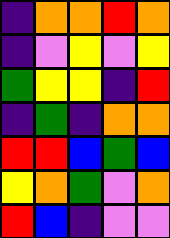[["indigo", "orange", "orange", "red", "orange"], ["indigo", "violet", "yellow", "violet", "yellow"], ["green", "yellow", "yellow", "indigo", "red"], ["indigo", "green", "indigo", "orange", "orange"], ["red", "red", "blue", "green", "blue"], ["yellow", "orange", "green", "violet", "orange"], ["red", "blue", "indigo", "violet", "violet"]]